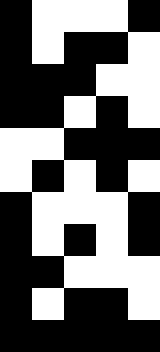[["black", "white", "white", "white", "black"], ["black", "white", "black", "black", "white"], ["black", "black", "black", "white", "white"], ["black", "black", "white", "black", "white"], ["white", "white", "black", "black", "black"], ["white", "black", "white", "black", "white"], ["black", "white", "white", "white", "black"], ["black", "white", "black", "white", "black"], ["black", "black", "white", "white", "white"], ["black", "white", "black", "black", "white"], ["black", "black", "black", "black", "black"]]